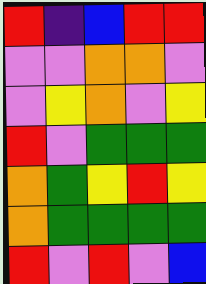[["red", "indigo", "blue", "red", "red"], ["violet", "violet", "orange", "orange", "violet"], ["violet", "yellow", "orange", "violet", "yellow"], ["red", "violet", "green", "green", "green"], ["orange", "green", "yellow", "red", "yellow"], ["orange", "green", "green", "green", "green"], ["red", "violet", "red", "violet", "blue"]]